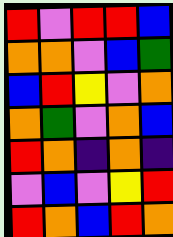[["red", "violet", "red", "red", "blue"], ["orange", "orange", "violet", "blue", "green"], ["blue", "red", "yellow", "violet", "orange"], ["orange", "green", "violet", "orange", "blue"], ["red", "orange", "indigo", "orange", "indigo"], ["violet", "blue", "violet", "yellow", "red"], ["red", "orange", "blue", "red", "orange"]]